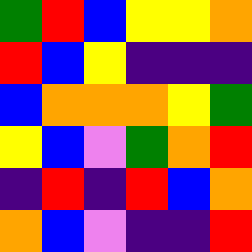[["green", "red", "blue", "yellow", "yellow", "orange"], ["red", "blue", "yellow", "indigo", "indigo", "indigo"], ["blue", "orange", "orange", "orange", "yellow", "green"], ["yellow", "blue", "violet", "green", "orange", "red"], ["indigo", "red", "indigo", "red", "blue", "orange"], ["orange", "blue", "violet", "indigo", "indigo", "red"]]